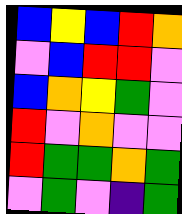[["blue", "yellow", "blue", "red", "orange"], ["violet", "blue", "red", "red", "violet"], ["blue", "orange", "yellow", "green", "violet"], ["red", "violet", "orange", "violet", "violet"], ["red", "green", "green", "orange", "green"], ["violet", "green", "violet", "indigo", "green"]]